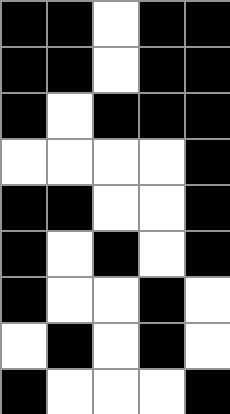[["black", "black", "white", "black", "black"], ["black", "black", "white", "black", "black"], ["black", "white", "black", "black", "black"], ["white", "white", "white", "white", "black"], ["black", "black", "white", "white", "black"], ["black", "white", "black", "white", "black"], ["black", "white", "white", "black", "white"], ["white", "black", "white", "black", "white"], ["black", "white", "white", "white", "black"]]